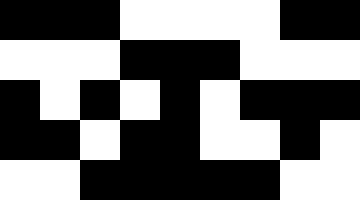[["black", "black", "black", "white", "white", "white", "white", "black", "black"], ["white", "white", "white", "black", "black", "black", "white", "white", "white"], ["black", "white", "black", "white", "black", "white", "black", "black", "black"], ["black", "black", "white", "black", "black", "white", "white", "black", "white"], ["white", "white", "black", "black", "black", "black", "black", "white", "white"]]